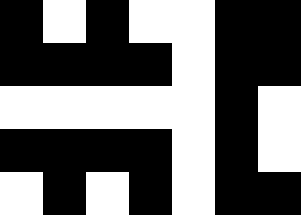[["black", "white", "black", "white", "white", "black", "black"], ["black", "black", "black", "black", "white", "black", "black"], ["white", "white", "white", "white", "white", "black", "white"], ["black", "black", "black", "black", "white", "black", "white"], ["white", "black", "white", "black", "white", "black", "black"]]